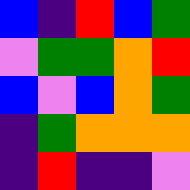[["blue", "indigo", "red", "blue", "green"], ["violet", "green", "green", "orange", "red"], ["blue", "violet", "blue", "orange", "green"], ["indigo", "green", "orange", "orange", "orange"], ["indigo", "red", "indigo", "indigo", "violet"]]